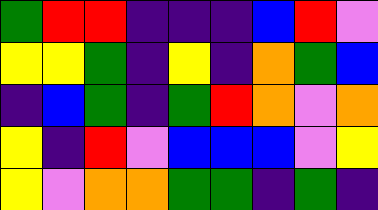[["green", "red", "red", "indigo", "indigo", "indigo", "blue", "red", "violet"], ["yellow", "yellow", "green", "indigo", "yellow", "indigo", "orange", "green", "blue"], ["indigo", "blue", "green", "indigo", "green", "red", "orange", "violet", "orange"], ["yellow", "indigo", "red", "violet", "blue", "blue", "blue", "violet", "yellow"], ["yellow", "violet", "orange", "orange", "green", "green", "indigo", "green", "indigo"]]